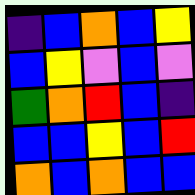[["indigo", "blue", "orange", "blue", "yellow"], ["blue", "yellow", "violet", "blue", "violet"], ["green", "orange", "red", "blue", "indigo"], ["blue", "blue", "yellow", "blue", "red"], ["orange", "blue", "orange", "blue", "blue"]]